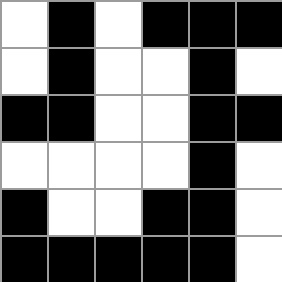[["white", "black", "white", "black", "black", "black"], ["white", "black", "white", "white", "black", "white"], ["black", "black", "white", "white", "black", "black"], ["white", "white", "white", "white", "black", "white"], ["black", "white", "white", "black", "black", "white"], ["black", "black", "black", "black", "black", "white"]]